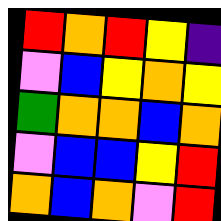[["red", "orange", "red", "yellow", "indigo"], ["violet", "blue", "yellow", "orange", "yellow"], ["green", "orange", "orange", "blue", "orange"], ["violet", "blue", "blue", "yellow", "red"], ["orange", "blue", "orange", "violet", "red"]]